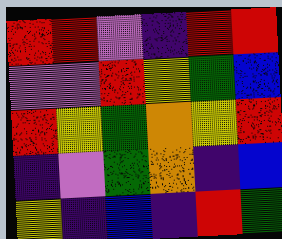[["red", "red", "violet", "indigo", "red", "red"], ["violet", "violet", "red", "yellow", "green", "blue"], ["red", "yellow", "green", "orange", "yellow", "red"], ["indigo", "violet", "green", "orange", "indigo", "blue"], ["yellow", "indigo", "blue", "indigo", "red", "green"]]